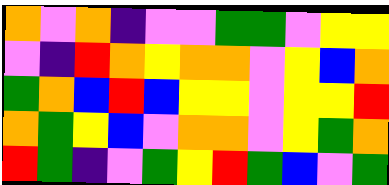[["orange", "violet", "orange", "indigo", "violet", "violet", "green", "green", "violet", "yellow", "yellow"], ["violet", "indigo", "red", "orange", "yellow", "orange", "orange", "violet", "yellow", "blue", "orange"], ["green", "orange", "blue", "red", "blue", "yellow", "yellow", "violet", "yellow", "yellow", "red"], ["orange", "green", "yellow", "blue", "violet", "orange", "orange", "violet", "yellow", "green", "orange"], ["red", "green", "indigo", "violet", "green", "yellow", "red", "green", "blue", "violet", "green"]]